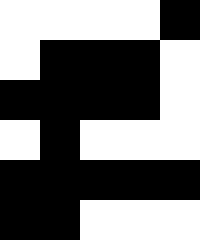[["white", "white", "white", "white", "black"], ["white", "black", "black", "black", "white"], ["black", "black", "black", "black", "white"], ["white", "black", "white", "white", "white"], ["black", "black", "black", "black", "black"], ["black", "black", "white", "white", "white"]]